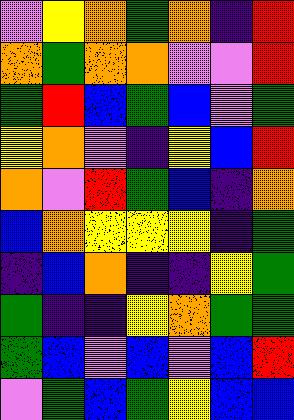[["violet", "yellow", "orange", "green", "orange", "indigo", "red"], ["orange", "green", "orange", "orange", "violet", "violet", "red"], ["green", "red", "blue", "green", "blue", "violet", "green"], ["yellow", "orange", "violet", "indigo", "yellow", "blue", "red"], ["orange", "violet", "red", "green", "blue", "indigo", "orange"], ["blue", "orange", "yellow", "yellow", "yellow", "indigo", "green"], ["indigo", "blue", "orange", "indigo", "indigo", "yellow", "green"], ["green", "indigo", "indigo", "yellow", "orange", "green", "green"], ["green", "blue", "violet", "blue", "violet", "blue", "red"], ["violet", "green", "blue", "green", "yellow", "blue", "blue"]]